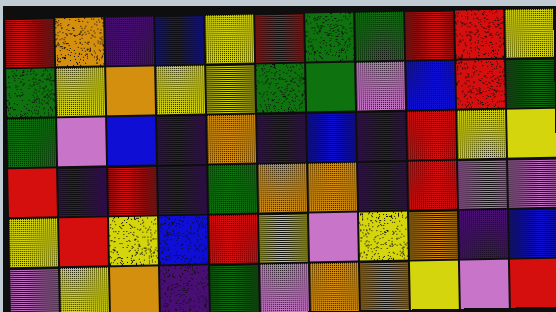[["red", "orange", "indigo", "blue", "yellow", "red", "green", "green", "red", "red", "yellow"], ["green", "yellow", "orange", "yellow", "yellow", "green", "green", "violet", "blue", "red", "green"], ["green", "violet", "blue", "indigo", "orange", "indigo", "blue", "indigo", "red", "yellow", "yellow"], ["red", "indigo", "red", "indigo", "green", "orange", "orange", "indigo", "red", "violet", "violet"], ["yellow", "red", "yellow", "blue", "red", "yellow", "violet", "yellow", "orange", "indigo", "blue"], ["violet", "yellow", "orange", "indigo", "green", "violet", "orange", "orange", "yellow", "violet", "red"]]